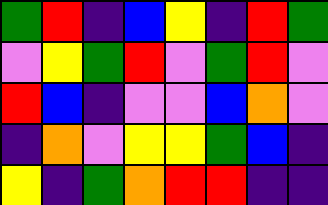[["green", "red", "indigo", "blue", "yellow", "indigo", "red", "green"], ["violet", "yellow", "green", "red", "violet", "green", "red", "violet"], ["red", "blue", "indigo", "violet", "violet", "blue", "orange", "violet"], ["indigo", "orange", "violet", "yellow", "yellow", "green", "blue", "indigo"], ["yellow", "indigo", "green", "orange", "red", "red", "indigo", "indigo"]]